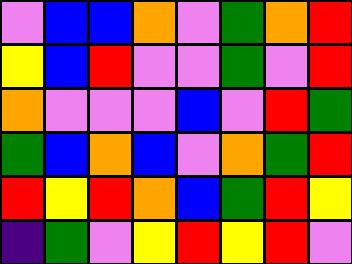[["violet", "blue", "blue", "orange", "violet", "green", "orange", "red"], ["yellow", "blue", "red", "violet", "violet", "green", "violet", "red"], ["orange", "violet", "violet", "violet", "blue", "violet", "red", "green"], ["green", "blue", "orange", "blue", "violet", "orange", "green", "red"], ["red", "yellow", "red", "orange", "blue", "green", "red", "yellow"], ["indigo", "green", "violet", "yellow", "red", "yellow", "red", "violet"]]